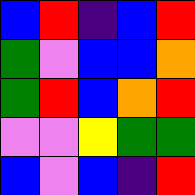[["blue", "red", "indigo", "blue", "red"], ["green", "violet", "blue", "blue", "orange"], ["green", "red", "blue", "orange", "red"], ["violet", "violet", "yellow", "green", "green"], ["blue", "violet", "blue", "indigo", "red"]]